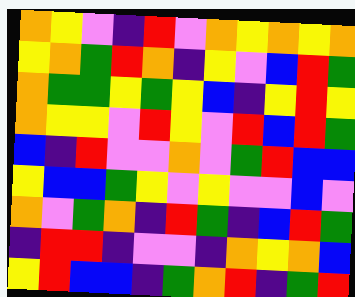[["orange", "yellow", "violet", "indigo", "red", "violet", "orange", "yellow", "orange", "yellow", "orange"], ["yellow", "orange", "green", "red", "orange", "indigo", "yellow", "violet", "blue", "red", "green"], ["orange", "green", "green", "yellow", "green", "yellow", "blue", "indigo", "yellow", "red", "yellow"], ["orange", "yellow", "yellow", "violet", "red", "yellow", "violet", "red", "blue", "red", "green"], ["blue", "indigo", "red", "violet", "violet", "orange", "violet", "green", "red", "blue", "blue"], ["yellow", "blue", "blue", "green", "yellow", "violet", "yellow", "violet", "violet", "blue", "violet"], ["orange", "violet", "green", "orange", "indigo", "red", "green", "indigo", "blue", "red", "green"], ["indigo", "red", "red", "indigo", "violet", "violet", "indigo", "orange", "yellow", "orange", "blue"], ["yellow", "red", "blue", "blue", "indigo", "green", "orange", "red", "indigo", "green", "red"]]